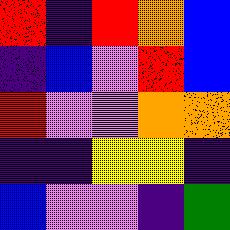[["red", "indigo", "red", "orange", "blue"], ["indigo", "blue", "violet", "red", "blue"], ["red", "violet", "violet", "orange", "orange"], ["indigo", "indigo", "yellow", "yellow", "indigo"], ["blue", "violet", "violet", "indigo", "green"]]